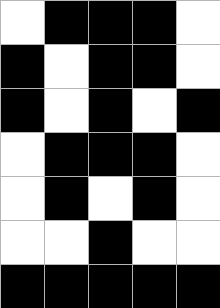[["white", "black", "black", "black", "white"], ["black", "white", "black", "black", "white"], ["black", "white", "black", "white", "black"], ["white", "black", "black", "black", "white"], ["white", "black", "white", "black", "white"], ["white", "white", "black", "white", "white"], ["black", "black", "black", "black", "black"]]